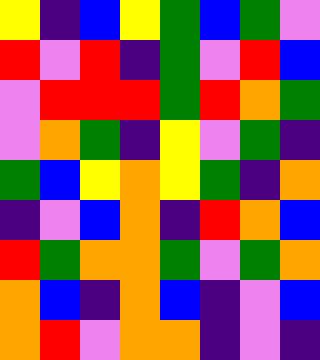[["yellow", "indigo", "blue", "yellow", "green", "blue", "green", "violet"], ["red", "violet", "red", "indigo", "green", "violet", "red", "blue"], ["violet", "red", "red", "red", "green", "red", "orange", "green"], ["violet", "orange", "green", "indigo", "yellow", "violet", "green", "indigo"], ["green", "blue", "yellow", "orange", "yellow", "green", "indigo", "orange"], ["indigo", "violet", "blue", "orange", "indigo", "red", "orange", "blue"], ["red", "green", "orange", "orange", "green", "violet", "green", "orange"], ["orange", "blue", "indigo", "orange", "blue", "indigo", "violet", "blue"], ["orange", "red", "violet", "orange", "orange", "indigo", "violet", "indigo"]]